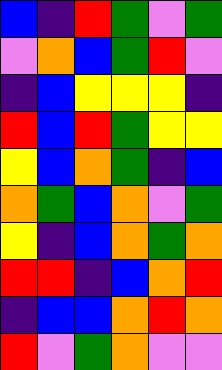[["blue", "indigo", "red", "green", "violet", "green"], ["violet", "orange", "blue", "green", "red", "violet"], ["indigo", "blue", "yellow", "yellow", "yellow", "indigo"], ["red", "blue", "red", "green", "yellow", "yellow"], ["yellow", "blue", "orange", "green", "indigo", "blue"], ["orange", "green", "blue", "orange", "violet", "green"], ["yellow", "indigo", "blue", "orange", "green", "orange"], ["red", "red", "indigo", "blue", "orange", "red"], ["indigo", "blue", "blue", "orange", "red", "orange"], ["red", "violet", "green", "orange", "violet", "violet"]]